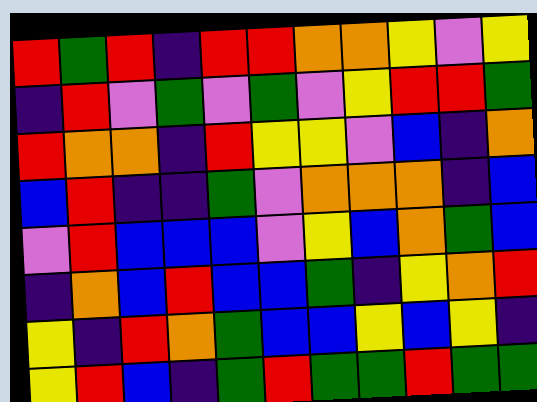[["red", "green", "red", "indigo", "red", "red", "orange", "orange", "yellow", "violet", "yellow"], ["indigo", "red", "violet", "green", "violet", "green", "violet", "yellow", "red", "red", "green"], ["red", "orange", "orange", "indigo", "red", "yellow", "yellow", "violet", "blue", "indigo", "orange"], ["blue", "red", "indigo", "indigo", "green", "violet", "orange", "orange", "orange", "indigo", "blue"], ["violet", "red", "blue", "blue", "blue", "violet", "yellow", "blue", "orange", "green", "blue"], ["indigo", "orange", "blue", "red", "blue", "blue", "green", "indigo", "yellow", "orange", "red"], ["yellow", "indigo", "red", "orange", "green", "blue", "blue", "yellow", "blue", "yellow", "indigo"], ["yellow", "red", "blue", "indigo", "green", "red", "green", "green", "red", "green", "green"]]